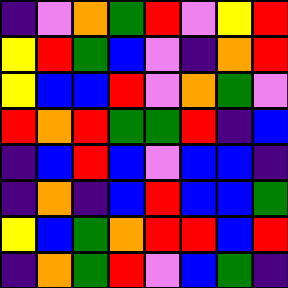[["indigo", "violet", "orange", "green", "red", "violet", "yellow", "red"], ["yellow", "red", "green", "blue", "violet", "indigo", "orange", "red"], ["yellow", "blue", "blue", "red", "violet", "orange", "green", "violet"], ["red", "orange", "red", "green", "green", "red", "indigo", "blue"], ["indigo", "blue", "red", "blue", "violet", "blue", "blue", "indigo"], ["indigo", "orange", "indigo", "blue", "red", "blue", "blue", "green"], ["yellow", "blue", "green", "orange", "red", "red", "blue", "red"], ["indigo", "orange", "green", "red", "violet", "blue", "green", "indigo"]]